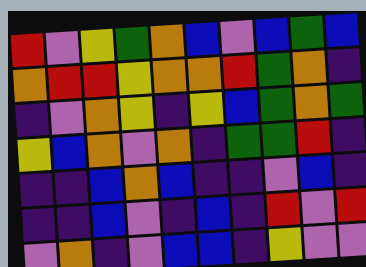[["red", "violet", "yellow", "green", "orange", "blue", "violet", "blue", "green", "blue"], ["orange", "red", "red", "yellow", "orange", "orange", "red", "green", "orange", "indigo"], ["indigo", "violet", "orange", "yellow", "indigo", "yellow", "blue", "green", "orange", "green"], ["yellow", "blue", "orange", "violet", "orange", "indigo", "green", "green", "red", "indigo"], ["indigo", "indigo", "blue", "orange", "blue", "indigo", "indigo", "violet", "blue", "indigo"], ["indigo", "indigo", "blue", "violet", "indigo", "blue", "indigo", "red", "violet", "red"], ["violet", "orange", "indigo", "violet", "blue", "blue", "indigo", "yellow", "violet", "violet"]]